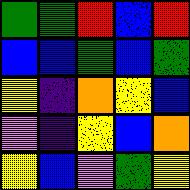[["green", "green", "red", "blue", "red"], ["blue", "blue", "green", "blue", "green"], ["yellow", "indigo", "orange", "yellow", "blue"], ["violet", "indigo", "yellow", "blue", "orange"], ["yellow", "blue", "violet", "green", "yellow"]]